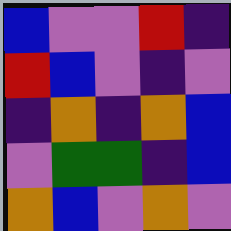[["blue", "violet", "violet", "red", "indigo"], ["red", "blue", "violet", "indigo", "violet"], ["indigo", "orange", "indigo", "orange", "blue"], ["violet", "green", "green", "indigo", "blue"], ["orange", "blue", "violet", "orange", "violet"]]